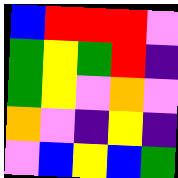[["blue", "red", "red", "red", "violet"], ["green", "yellow", "green", "red", "indigo"], ["green", "yellow", "violet", "orange", "violet"], ["orange", "violet", "indigo", "yellow", "indigo"], ["violet", "blue", "yellow", "blue", "green"]]